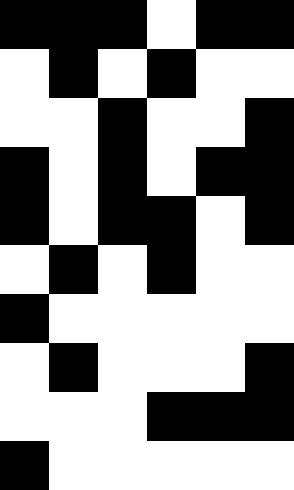[["black", "black", "black", "white", "black", "black"], ["white", "black", "white", "black", "white", "white"], ["white", "white", "black", "white", "white", "black"], ["black", "white", "black", "white", "black", "black"], ["black", "white", "black", "black", "white", "black"], ["white", "black", "white", "black", "white", "white"], ["black", "white", "white", "white", "white", "white"], ["white", "black", "white", "white", "white", "black"], ["white", "white", "white", "black", "black", "black"], ["black", "white", "white", "white", "white", "white"]]